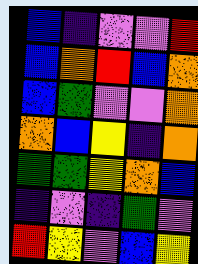[["blue", "indigo", "violet", "violet", "red"], ["blue", "orange", "red", "blue", "orange"], ["blue", "green", "violet", "violet", "orange"], ["orange", "blue", "yellow", "indigo", "orange"], ["green", "green", "yellow", "orange", "blue"], ["indigo", "violet", "indigo", "green", "violet"], ["red", "yellow", "violet", "blue", "yellow"]]